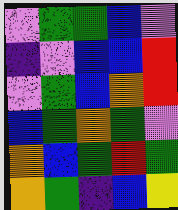[["violet", "green", "green", "blue", "violet"], ["indigo", "violet", "blue", "blue", "red"], ["violet", "green", "blue", "orange", "red"], ["blue", "green", "orange", "green", "violet"], ["orange", "blue", "green", "red", "green"], ["orange", "green", "indigo", "blue", "yellow"]]